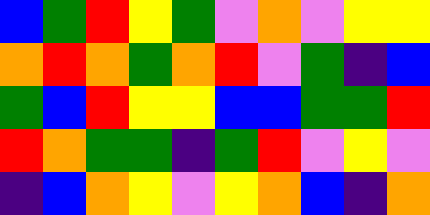[["blue", "green", "red", "yellow", "green", "violet", "orange", "violet", "yellow", "yellow"], ["orange", "red", "orange", "green", "orange", "red", "violet", "green", "indigo", "blue"], ["green", "blue", "red", "yellow", "yellow", "blue", "blue", "green", "green", "red"], ["red", "orange", "green", "green", "indigo", "green", "red", "violet", "yellow", "violet"], ["indigo", "blue", "orange", "yellow", "violet", "yellow", "orange", "blue", "indigo", "orange"]]